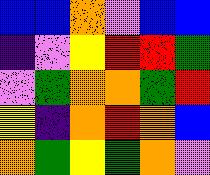[["blue", "blue", "orange", "violet", "blue", "blue"], ["indigo", "violet", "yellow", "red", "red", "green"], ["violet", "green", "orange", "orange", "green", "red"], ["yellow", "indigo", "orange", "red", "orange", "blue"], ["orange", "green", "yellow", "green", "orange", "violet"]]